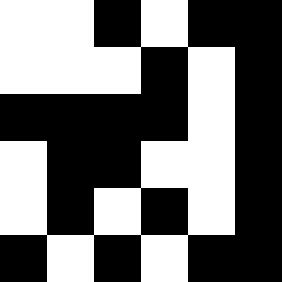[["white", "white", "black", "white", "black", "black"], ["white", "white", "white", "black", "white", "black"], ["black", "black", "black", "black", "white", "black"], ["white", "black", "black", "white", "white", "black"], ["white", "black", "white", "black", "white", "black"], ["black", "white", "black", "white", "black", "black"]]